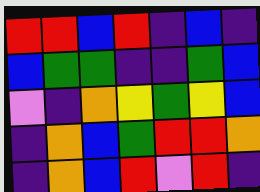[["red", "red", "blue", "red", "indigo", "blue", "indigo"], ["blue", "green", "green", "indigo", "indigo", "green", "blue"], ["violet", "indigo", "orange", "yellow", "green", "yellow", "blue"], ["indigo", "orange", "blue", "green", "red", "red", "orange"], ["indigo", "orange", "blue", "red", "violet", "red", "indigo"]]